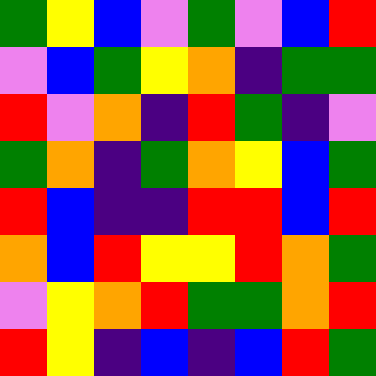[["green", "yellow", "blue", "violet", "green", "violet", "blue", "red"], ["violet", "blue", "green", "yellow", "orange", "indigo", "green", "green"], ["red", "violet", "orange", "indigo", "red", "green", "indigo", "violet"], ["green", "orange", "indigo", "green", "orange", "yellow", "blue", "green"], ["red", "blue", "indigo", "indigo", "red", "red", "blue", "red"], ["orange", "blue", "red", "yellow", "yellow", "red", "orange", "green"], ["violet", "yellow", "orange", "red", "green", "green", "orange", "red"], ["red", "yellow", "indigo", "blue", "indigo", "blue", "red", "green"]]